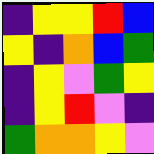[["indigo", "yellow", "yellow", "red", "blue"], ["yellow", "indigo", "orange", "blue", "green"], ["indigo", "yellow", "violet", "green", "yellow"], ["indigo", "yellow", "red", "violet", "indigo"], ["green", "orange", "orange", "yellow", "violet"]]